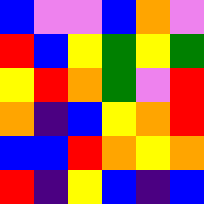[["blue", "violet", "violet", "blue", "orange", "violet"], ["red", "blue", "yellow", "green", "yellow", "green"], ["yellow", "red", "orange", "green", "violet", "red"], ["orange", "indigo", "blue", "yellow", "orange", "red"], ["blue", "blue", "red", "orange", "yellow", "orange"], ["red", "indigo", "yellow", "blue", "indigo", "blue"]]